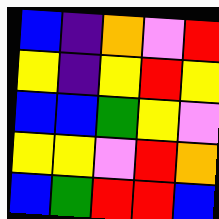[["blue", "indigo", "orange", "violet", "red"], ["yellow", "indigo", "yellow", "red", "yellow"], ["blue", "blue", "green", "yellow", "violet"], ["yellow", "yellow", "violet", "red", "orange"], ["blue", "green", "red", "red", "blue"]]